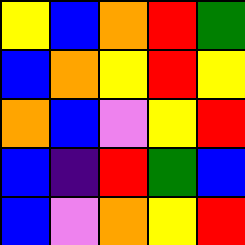[["yellow", "blue", "orange", "red", "green"], ["blue", "orange", "yellow", "red", "yellow"], ["orange", "blue", "violet", "yellow", "red"], ["blue", "indigo", "red", "green", "blue"], ["blue", "violet", "orange", "yellow", "red"]]